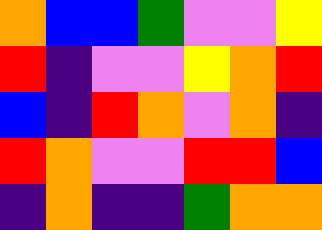[["orange", "blue", "blue", "green", "violet", "violet", "yellow"], ["red", "indigo", "violet", "violet", "yellow", "orange", "red"], ["blue", "indigo", "red", "orange", "violet", "orange", "indigo"], ["red", "orange", "violet", "violet", "red", "red", "blue"], ["indigo", "orange", "indigo", "indigo", "green", "orange", "orange"]]